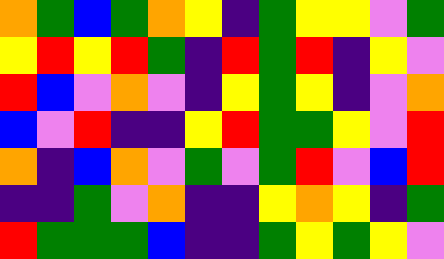[["orange", "green", "blue", "green", "orange", "yellow", "indigo", "green", "yellow", "yellow", "violet", "green"], ["yellow", "red", "yellow", "red", "green", "indigo", "red", "green", "red", "indigo", "yellow", "violet"], ["red", "blue", "violet", "orange", "violet", "indigo", "yellow", "green", "yellow", "indigo", "violet", "orange"], ["blue", "violet", "red", "indigo", "indigo", "yellow", "red", "green", "green", "yellow", "violet", "red"], ["orange", "indigo", "blue", "orange", "violet", "green", "violet", "green", "red", "violet", "blue", "red"], ["indigo", "indigo", "green", "violet", "orange", "indigo", "indigo", "yellow", "orange", "yellow", "indigo", "green"], ["red", "green", "green", "green", "blue", "indigo", "indigo", "green", "yellow", "green", "yellow", "violet"]]